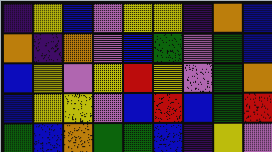[["indigo", "yellow", "blue", "violet", "yellow", "yellow", "indigo", "orange", "blue"], ["orange", "indigo", "orange", "violet", "blue", "green", "violet", "green", "blue"], ["blue", "yellow", "violet", "yellow", "red", "yellow", "violet", "green", "orange"], ["blue", "yellow", "yellow", "violet", "blue", "red", "blue", "green", "red"], ["green", "blue", "orange", "green", "green", "blue", "indigo", "yellow", "violet"]]